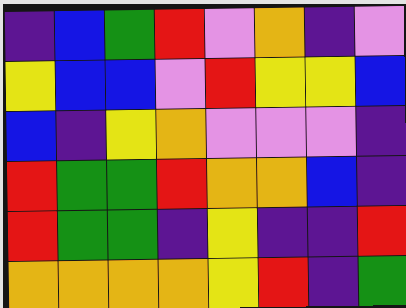[["indigo", "blue", "green", "red", "violet", "orange", "indigo", "violet"], ["yellow", "blue", "blue", "violet", "red", "yellow", "yellow", "blue"], ["blue", "indigo", "yellow", "orange", "violet", "violet", "violet", "indigo"], ["red", "green", "green", "red", "orange", "orange", "blue", "indigo"], ["red", "green", "green", "indigo", "yellow", "indigo", "indigo", "red"], ["orange", "orange", "orange", "orange", "yellow", "red", "indigo", "green"]]